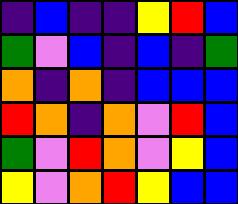[["indigo", "blue", "indigo", "indigo", "yellow", "red", "blue"], ["green", "violet", "blue", "indigo", "blue", "indigo", "green"], ["orange", "indigo", "orange", "indigo", "blue", "blue", "blue"], ["red", "orange", "indigo", "orange", "violet", "red", "blue"], ["green", "violet", "red", "orange", "violet", "yellow", "blue"], ["yellow", "violet", "orange", "red", "yellow", "blue", "blue"]]